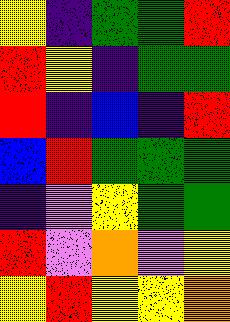[["yellow", "indigo", "green", "green", "red"], ["red", "yellow", "indigo", "green", "green"], ["red", "indigo", "blue", "indigo", "red"], ["blue", "red", "green", "green", "green"], ["indigo", "violet", "yellow", "green", "green"], ["red", "violet", "orange", "violet", "yellow"], ["yellow", "red", "yellow", "yellow", "orange"]]